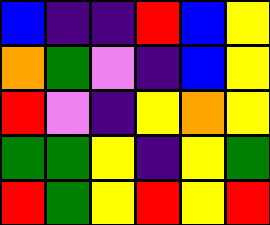[["blue", "indigo", "indigo", "red", "blue", "yellow"], ["orange", "green", "violet", "indigo", "blue", "yellow"], ["red", "violet", "indigo", "yellow", "orange", "yellow"], ["green", "green", "yellow", "indigo", "yellow", "green"], ["red", "green", "yellow", "red", "yellow", "red"]]